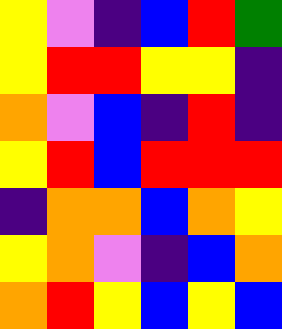[["yellow", "violet", "indigo", "blue", "red", "green"], ["yellow", "red", "red", "yellow", "yellow", "indigo"], ["orange", "violet", "blue", "indigo", "red", "indigo"], ["yellow", "red", "blue", "red", "red", "red"], ["indigo", "orange", "orange", "blue", "orange", "yellow"], ["yellow", "orange", "violet", "indigo", "blue", "orange"], ["orange", "red", "yellow", "blue", "yellow", "blue"]]